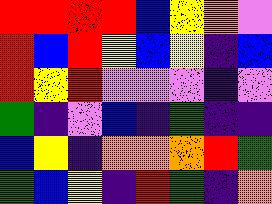[["red", "red", "red", "red", "blue", "yellow", "orange", "violet"], ["red", "blue", "red", "yellow", "blue", "yellow", "indigo", "blue"], ["red", "yellow", "red", "violet", "violet", "violet", "indigo", "violet"], ["green", "indigo", "violet", "blue", "indigo", "green", "indigo", "indigo"], ["blue", "yellow", "indigo", "orange", "orange", "orange", "red", "green"], ["green", "blue", "yellow", "indigo", "red", "green", "indigo", "orange"]]